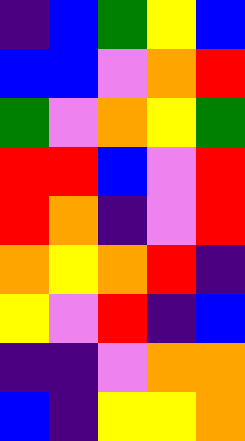[["indigo", "blue", "green", "yellow", "blue"], ["blue", "blue", "violet", "orange", "red"], ["green", "violet", "orange", "yellow", "green"], ["red", "red", "blue", "violet", "red"], ["red", "orange", "indigo", "violet", "red"], ["orange", "yellow", "orange", "red", "indigo"], ["yellow", "violet", "red", "indigo", "blue"], ["indigo", "indigo", "violet", "orange", "orange"], ["blue", "indigo", "yellow", "yellow", "orange"]]